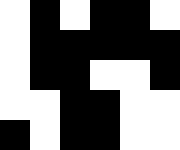[["white", "black", "white", "black", "black", "white"], ["white", "black", "black", "black", "black", "black"], ["white", "black", "black", "white", "white", "black"], ["white", "white", "black", "black", "white", "white"], ["black", "white", "black", "black", "white", "white"]]